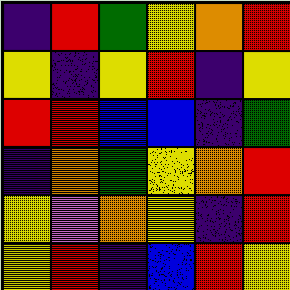[["indigo", "red", "green", "yellow", "orange", "red"], ["yellow", "indigo", "yellow", "red", "indigo", "yellow"], ["red", "red", "blue", "blue", "indigo", "green"], ["indigo", "orange", "green", "yellow", "orange", "red"], ["yellow", "violet", "orange", "yellow", "indigo", "red"], ["yellow", "red", "indigo", "blue", "red", "yellow"]]